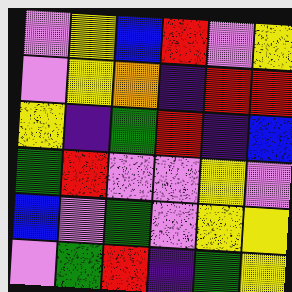[["violet", "yellow", "blue", "red", "violet", "yellow"], ["violet", "yellow", "orange", "indigo", "red", "red"], ["yellow", "indigo", "green", "red", "indigo", "blue"], ["green", "red", "violet", "violet", "yellow", "violet"], ["blue", "violet", "green", "violet", "yellow", "yellow"], ["violet", "green", "red", "indigo", "green", "yellow"]]